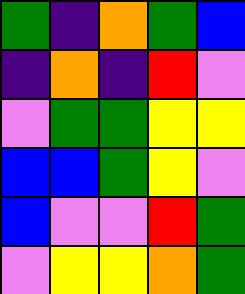[["green", "indigo", "orange", "green", "blue"], ["indigo", "orange", "indigo", "red", "violet"], ["violet", "green", "green", "yellow", "yellow"], ["blue", "blue", "green", "yellow", "violet"], ["blue", "violet", "violet", "red", "green"], ["violet", "yellow", "yellow", "orange", "green"]]